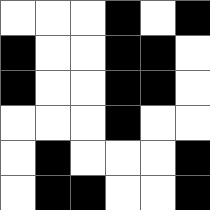[["white", "white", "white", "black", "white", "black"], ["black", "white", "white", "black", "black", "white"], ["black", "white", "white", "black", "black", "white"], ["white", "white", "white", "black", "white", "white"], ["white", "black", "white", "white", "white", "black"], ["white", "black", "black", "white", "white", "black"]]